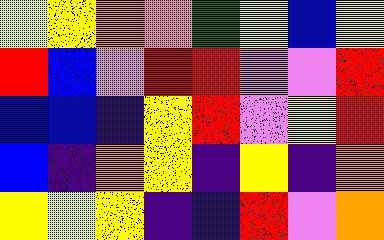[["yellow", "yellow", "orange", "orange", "green", "yellow", "blue", "yellow"], ["red", "blue", "violet", "red", "red", "violet", "violet", "red"], ["blue", "blue", "indigo", "yellow", "red", "violet", "yellow", "red"], ["blue", "indigo", "orange", "yellow", "indigo", "yellow", "indigo", "orange"], ["yellow", "yellow", "yellow", "indigo", "indigo", "red", "violet", "orange"]]